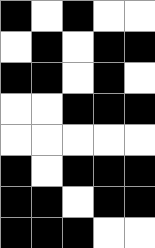[["black", "white", "black", "white", "white"], ["white", "black", "white", "black", "black"], ["black", "black", "white", "black", "white"], ["white", "white", "black", "black", "black"], ["white", "white", "white", "white", "white"], ["black", "white", "black", "black", "black"], ["black", "black", "white", "black", "black"], ["black", "black", "black", "white", "white"]]